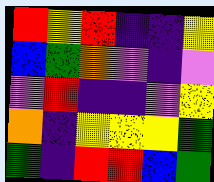[["red", "yellow", "red", "indigo", "indigo", "yellow"], ["blue", "green", "orange", "violet", "indigo", "violet"], ["violet", "red", "indigo", "indigo", "violet", "yellow"], ["orange", "indigo", "yellow", "yellow", "yellow", "green"], ["green", "indigo", "red", "red", "blue", "green"]]